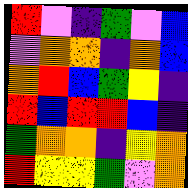[["red", "violet", "indigo", "green", "violet", "blue"], ["violet", "orange", "orange", "indigo", "orange", "blue"], ["orange", "red", "blue", "green", "yellow", "indigo"], ["red", "blue", "red", "red", "blue", "indigo"], ["green", "orange", "orange", "indigo", "yellow", "orange"], ["red", "yellow", "yellow", "green", "violet", "orange"]]